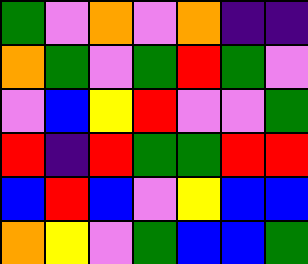[["green", "violet", "orange", "violet", "orange", "indigo", "indigo"], ["orange", "green", "violet", "green", "red", "green", "violet"], ["violet", "blue", "yellow", "red", "violet", "violet", "green"], ["red", "indigo", "red", "green", "green", "red", "red"], ["blue", "red", "blue", "violet", "yellow", "blue", "blue"], ["orange", "yellow", "violet", "green", "blue", "blue", "green"]]